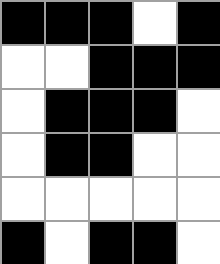[["black", "black", "black", "white", "black"], ["white", "white", "black", "black", "black"], ["white", "black", "black", "black", "white"], ["white", "black", "black", "white", "white"], ["white", "white", "white", "white", "white"], ["black", "white", "black", "black", "white"]]